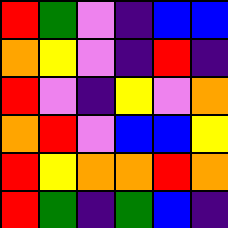[["red", "green", "violet", "indigo", "blue", "blue"], ["orange", "yellow", "violet", "indigo", "red", "indigo"], ["red", "violet", "indigo", "yellow", "violet", "orange"], ["orange", "red", "violet", "blue", "blue", "yellow"], ["red", "yellow", "orange", "orange", "red", "orange"], ["red", "green", "indigo", "green", "blue", "indigo"]]